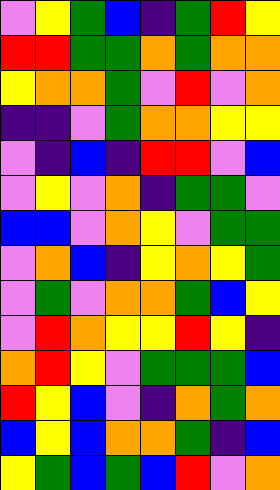[["violet", "yellow", "green", "blue", "indigo", "green", "red", "yellow"], ["red", "red", "green", "green", "orange", "green", "orange", "orange"], ["yellow", "orange", "orange", "green", "violet", "red", "violet", "orange"], ["indigo", "indigo", "violet", "green", "orange", "orange", "yellow", "yellow"], ["violet", "indigo", "blue", "indigo", "red", "red", "violet", "blue"], ["violet", "yellow", "violet", "orange", "indigo", "green", "green", "violet"], ["blue", "blue", "violet", "orange", "yellow", "violet", "green", "green"], ["violet", "orange", "blue", "indigo", "yellow", "orange", "yellow", "green"], ["violet", "green", "violet", "orange", "orange", "green", "blue", "yellow"], ["violet", "red", "orange", "yellow", "yellow", "red", "yellow", "indigo"], ["orange", "red", "yellow", "violet", "green", "green", "green", "blue"], ["red", "yellow", "blue", "violet", "indigo", "orange", "green", "orange"], ["blue", "yellow", "blue", "orange", "orange", "green", "indigo", "blue"], ["yellow", "green", "blue", "green", "blue", "red", "violet", "orange"]]